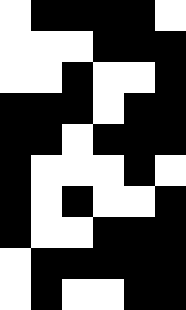[["white", "black", "black", "black", "black", "white"], ["white", "white", "white", "black", "black", "black"], ["white", "white", "black", "white", "white", "black"], ["black", "black", "black", "white", "black", "black"], ["black", "black", "white", "black", "black", "black"], ["black", "white", "white", "white", "black", "white"], ["black", "white", "black", "white", "white", "black"], ["black", "white", "white", "black", "black", "black"], ["white", "black", "black", "black", "black", "black"], ["white", "black", "white", "white", "black", "black"]]